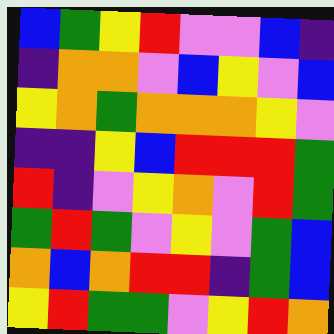[["blue", "green", "yellow", "red", "violet", "violet", "blue", "indigo"], ["indigo", "orange", "orange", "violet", "blue", "yellow", "violet", "blue"], ["yellow", "orange", "green", "orange", "orange", "orange", "yellow", "violet"], ["indigo", "indigo", "yellow", "blue", "red", "red", "red", "green"], ["red", "indigo", "violet", "yellow", "orange", "violet", "red", "green"], ["green", "red", "green", "violet", "yellow", "violet", "green", "blue"], ["orange", "blue", "orange", "red", "red", "indigo", "green", "blue"], ["yellow", "red", "green", "green", "violet", "yellow", "red", "orange"]]